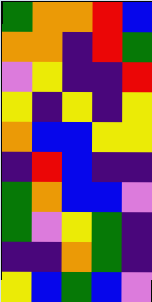[["green", "orange", "orange", "red", "blue"], ["orange", "orange", "indigo", "red", "green"], ["violet", "yellow", "indigo", "indigo", "red"], ["yellow", "indigo", "yellow", "indigo", "yellow"], ["orange", "blue", "blue", "yellow", "yellow"], ["indigo", "red", "blue", "indigo", "indigo"], ["green", "orange", "blue", "blue", "violet"], ["green", "violet", "yellow", "green", "indigo"], ["indigo", "indigo", "orange", "green", "indigo"], ["yellow", "blue", "green", "blue", "violet"]]